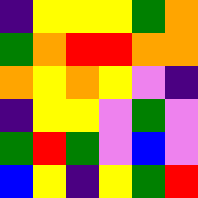[["indigo", "yellow", "yellow", "yellow", "green", "orange"], ["green", "orange", "red", "red", "orange", "orange"], ["orange", "yellow", "orange", "yellow", "violet", "indigo"], ["indigo", "yellow", "yellow", "violet", "green", "violet"], ["green", "red", "green", "violet", "blue", "violet"], ["blue", "yellow", "indigo", "yellow", "green", "red"]]